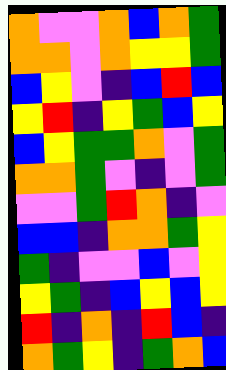[["orange", "violet", "violet", "orange", "blue", "orange", "green"], ["orange", "orange", "violet", "orange", "yellow", "yellow", "green"], ["blue", "yellow", "violet", "indigo", "blue", "red", "blue"], ["yellow", "red", "indigo", "yellow", "green", "blue", "yellow"], ["blue", "yellow", "green", "green", "orange", "violet", "green"], ["orange", "orange", "green", "violet", "indigo", "violet", "green"], ["violet", "violet", "green", "red", "orange", "indigo", "violet"], ["blue", "blue", "indigo", "orange", "orange", "green", "yellow"], ["green", "indigo", "violet", "violet", "blue", "violet", "yellow"], ["yellow", "green", "indigo", "blue", "yellow", "blue", "yellow"], ["red", "indigo", "orange", "indigo", "red", "blue", "indigo"], ["orange", "green", "yellow", "indigo", "green", "orange", "blue"]]